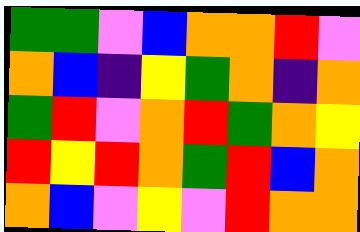[["green", "green", "violet", "blue", "orange", "orange", "red", "violet"], ["orange", "blue", "indigo", "yellow", "green", "orange", "indigo", "orange"], ["green", "red", "violet", "orange", "red", "green", "orange", "yellow"], ["red", "yellow", "red", "orange", "green", "red", "blue", "orange"], ["orange", "blue", "violet", "yellow", "violet", "red", "orange", "orange"]]